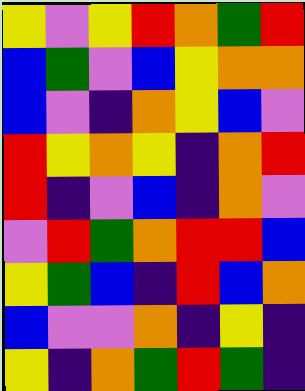[["yellow", "violet", "yellow", "red", "orange", "green", "red"], ["blue", "green", "violet", "blue", "yellow", "orange", "orange"], ["blue", "violet", "indigo", "orange", "yellow", "blue", "violet"], ["red", "yellow", "orange", "yellow", "indigo", "orange", "red"], ["red", "indigo", "violet", "blue", "indigo", "orange", "violet"], ["violet", "red", "green", "orange", "red", "red", "blue"], ["yellow", "green", "blue", "indigo", "red", "blue", "orange"], ["blue", "violet", "violet", "orange", "indigo", "yellow", "indigo"], ["yellow", "indigo", "orange", "green", "red", "green", "indigo"]]